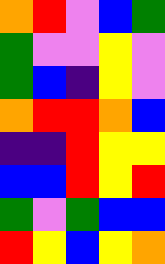[["orange", "red", "violet", "blue", "green"], ["green", "violet", "violet", "yellow", "violet"], ["green", "blue", "indigo", "yellow", "violet"], ["orange", "red", "red", "orange", "blue"], ["indigo", "indigo", "red", "yellow", "yellow"], ["blue", "blue", "red", "yellow", "red"], ["green", "violet", "green", "blue", "blue"], ["red", "yellow", "blue", "yellow", "orange"]]